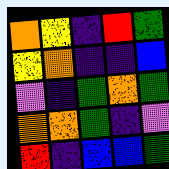[["orange", "yellow", "indigo", "red", "green"], ["yellow", "orange", "indigo", "indigo", "blue"], ["violet", "indigo", "green", "orange", "green"], ["orange", "orange", "green", "indigo", "violet"], ["red", "indigo", "blue", "blue", "green"]]